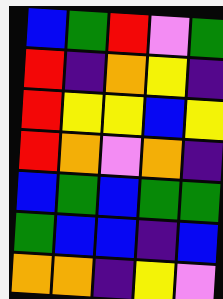[["blue", "green", "red", "violet", "green"], ["red", "indigo", "orange", "yellow", "indigo"], ["red", "yellow", "yellow", "blue", "yellow"], ["red", "orange", "violet", "orange", "indigo"], ["blue", "green", "blue", "green", "green"], ["green", "blue", "blue", "indigo", "blue"], ["orange", "orange", "indigo", "yellow", "violet"]]